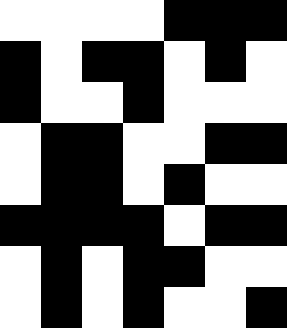[["white", "white", "white", "white", "black", "black", "black"], ["black", "white", "black", "black", "white", "black", "white"], ["black", "white", "white", "black", "white", "white", "white"], ["white", "black", "black", "white", "white", "black", "black"], ["white", "black", "black", "white", "black", "white", "white"], ["black", "black", "black", "black", "white", "black", "black"], ["white", "black", "white", "black", "black", "white", "white"], ["white", "black", "white", "black", "white", "white", "black"]]